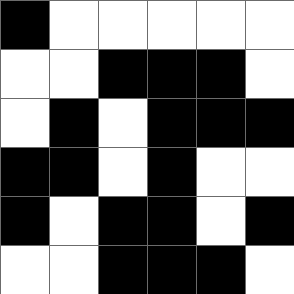[["black", "white", "white", "white", "white", "white"], ["white", "white", "black", "black", "black", "white"], ["white", "black", "white", "black", "black", "black"], ["black", "black", "white", "black", "white", "white"], ["black", "white", "black", "black", "white", "black"], ["white", "white", "black", "black", "black", "white"]]